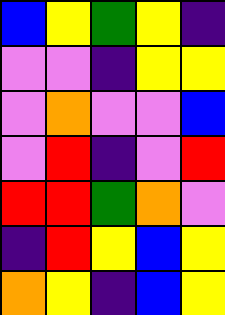[["blue", "yellow", "green", "yellow", "indigo"], ["violet", "violet", "indigo", "yellow", "yellow"], ["violet", "orange", "violet", "violet", "blue"], ["violet", "red", "indigo", "violet", "red"], ["red", "red", "green", "orange", "violet"], ["indigo", "red", "yellow", "blue", "yellow"], ["orange", "yellow", "indigo", "blue", "yellow"]]